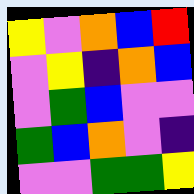[["yellow", "violet", "orange", "blue", "red"], ["violet", "yellow", "indigo", "orange", "blue"], ["violet", "green", "blue", "violet", "violet"], ["green", "blue", "orange", "violet", "indigo"], ["violet", "violet", "green", "green", "yellow"]]